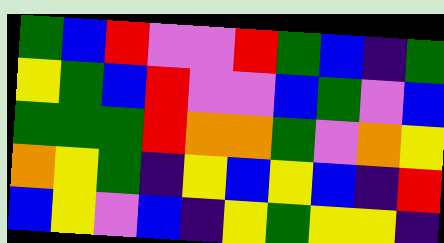[["green", "blue", "red", "violet", "violet", "red", "green", "blue", "indigo", "green"], ["yellow", "green", "blue", "red", "violet", "violet", "blue", "green", "violet", "blue"], ["green", "green", "green", "red", "orange", "orange", "green", "violet", "orange", "yellow"], ["orange", "yellow", "green", "indigo", "yellow", "blue", "yellow", "blue", "indigo", "red"], ["blue", "yellow", "violet", "blue", "indigo", "yellow", "green", "yellow", "yellow", "indigo"]]